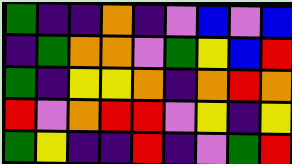[["green", "indigo", "indigo", "orange", "indigo", "violet", "blue", "violet", "blue"], ["indigo", "green", "orange", "orange", "violet", "green", "yellow", "blue", "red"], ["green", "indigo", "yellow", "yellow", "orange", "indigo", "orange", "red", "orange"], ["red", "violet", "orange", "red", "red", "violet", "yellow", "indigo", "yellow"], ["green", "yellow", "indigo", "indigo", "red", "indigo", "violet", "green", "red"]]